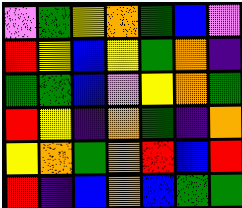[["violet", "green", "yellow", "orange", "green", "blue", "violet"], ["red", "yellow", "blue", "yellow", "green", "orange", "indigo"], ["green", "green", "blue", "violet", "yellow", "orange", "green"], ["red", "yellow", "indigo", "orange", "green", "indigo", "orange"], ["yellow", "orange", "green", "orange", "red", "blue", "red"], ["red", "indigo", "blue", "orange", "blue", "green", "green"]]